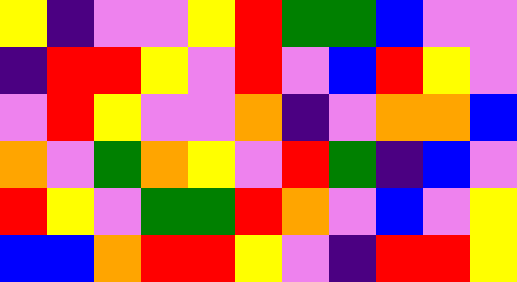[["yellow", "indigo", "violet", "violet", "yellow", "red", "green", "green", "blue", "violet", "violet"], ["indigo", "red", "red", "yellow", "violet", "red", "violet", "blue", "red", "yellow", "violet"], ["violet", "red", "yellow", "violet", "violet", "orange", "indigo", "violet", "orange", "orange", "blue"], ["orange", "violet", "green", "orange", "yellow", "violet", "red", "green", "indigo", "blue", "violet"], ["red", "yellow", "violet", "green", "green", "red", "orange", "violet", "blue", "violet", "yellow"], ["blue", "blue", "orange", "red", "red", "yellow", "violet", "indigo", "red", "red", "yellow"]]